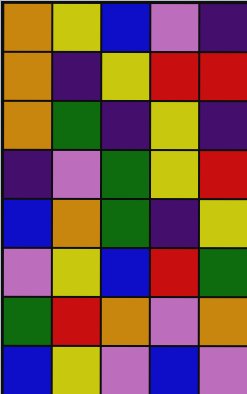[["orange", "yellow", "blue", "violet", "indigo"], ["orange", "indigo", "yellow", "red", "red"], ["orange", "green", "indigo", "yellow", "indigo"], ["indigo", "violet", "green", "yellow", "red"], ["blue", "orange", "green", "indigo", "yellow"], ["violet", "yellow", "blue", "red", "green"], ["green", "red", "orange", "violet", "orange"], ["blue", "yellow", "violet", "blue", "violet"]]